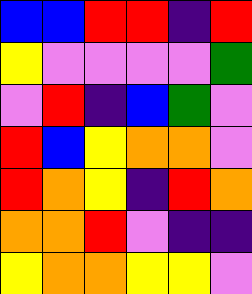[["blue", "blue", "red", "red", "indigo", "red"], ["yellow", "violet", "violet", "violet", "violet", "green"], ["violet", "red", "indigo", "blue", "green", "violet"], ["red", "blue", "yellow", "orange", "orange", "violet"], ["red", "orange", "yellow", "indigo", "red", "orange"], ["orange", "orange", "red", "violet", "indigo", "indigo"], ["yellow", "orange", "orange", "yellow", "yellow", "violet"]]